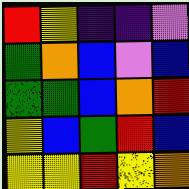[["red", "yellow", "indigo", "indigo", "violet"], ["green", "orange", "blue", "violet", "blue"], ["green", "green", "blue", "orange", "red"], ["yellow", "blue", "green", "red", "blue"], ["yellow", "yellow", "red", "yellow", "orange"]]